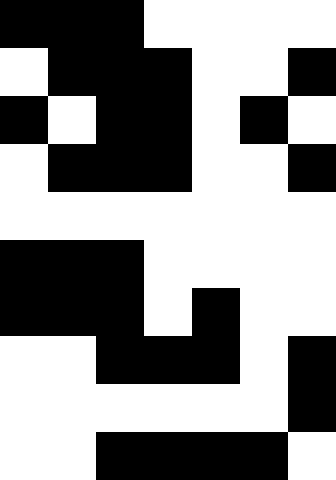[["black", "black", "black", "white", "white", "white", "white"], ["white", "black", "black", "black", "white", "white", "black"], ["black", "white", "black", "black", "white", "black", "white"], ["white", "black", "black", "black", "white", "white", "black"], ["white", "white", "white", "white", "white", "white", "white"], ["black", "black", "black", "white", "white", "white", "white"], ["black", "black", "black", "white", "black", "white", "white"], ["white", "white", "black", "black", "black", "white", "black"], ["white", "white", "white", "white", "white", "white", "black"], ["white", "white", "black", "black", "black", "black", "white"]]